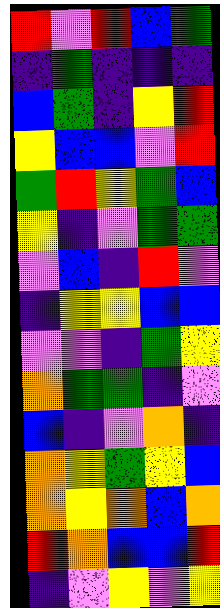[["red", "violet", "red", "blue", "green"], ["indigo", "green", "indigo", "indigo", "indigo"], ["blue", "green", "indigo", "yellow", "red"], ["yellow", "blue", "blue", "violet", "red"], ["green", "red", "yellow", "green", "blue"], ["yellow", "indigo", "violet", "green", "green"], ["violet", "blue", "indigo", "red", "violet"], ["indigo", "yellow", "yellow", "blue", "blue"], ["violet", "violet", "indigo", "green", "yellow"], ["orange", "green", "green", "indigo", "violet"], ["blue", "indigo", "violet", "orange", "indigo"], ["orange", "yellow", "green", "yellow", "blue"], ["orange", "yellow", "orange", "blue", "orange"], ["red", "orange", "blue", "blue", "red"], ["indigo", "violet", "yellow", "violet", "yellow"]]